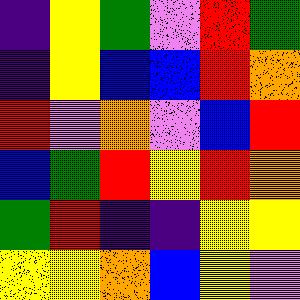[["indigo", "yellow", "green", "violet", "red", "green"], ["indigo", "yellow", "blue", "blue", "red", "orange"], ["red", "violet", "orange", "violet", "blue", "red"], ["blue", "green", "red", "yellow", "red", "orange"], ["green", "red", "indigo", "indigo", "yellow", "yellow"], ["yellow", "yellow", "orange", "blue", "yellow", "violet"]]